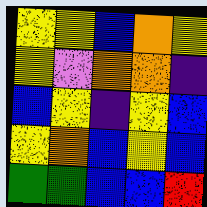[["yellow", "yellow", "blue", "orange", "yellow"], ["yellow", "violet", "orange", "orange", "indigo"], ["blue", "yellow", "indigo", "yellow", "blue"], ["yellow", "orange", "blue", "yellow", "blue"], ["green", "green", "blue", "blue", "red"]]